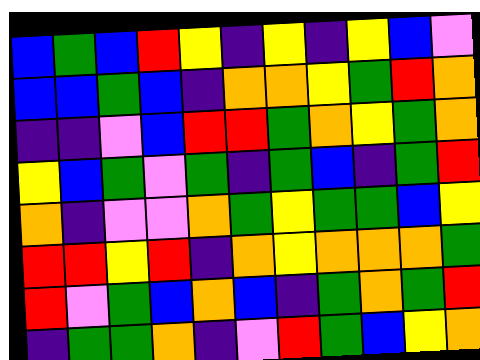[["blue", "green", "blue", "red", "yellow", "indigo", "yellow", "indigo", "yellow", "blue", "violet"], ["blue", "blue", "green", "blue", "indigo", "orange", "orange", "yellow", "green", "red", "orange"], ["indigo", "indigo", "violet", "blue", "red", "red", "green", "orange", "yellow", "green", "orange"], ["yellow", "blue", "green", "violet", "green", "indigo", "green", "blue", "indigo", "green", "red"], ["orange", "indigo", "violet", "violet", "orange", "green", "yellow", "green", "green", "blue", "yellow"], ["red", "red", "yellow", "red", "indigo", "orange", "yellow", "orange", "orange", "orange", "green"], ["red", "violet", "green", "blue", "orange", "blue", "indigo", "green", "orange", "green", "red"], ["indigo", "green", "green", "orange", "indigo", "violet", "red", "green", "blue", "yellow", "orange"]]